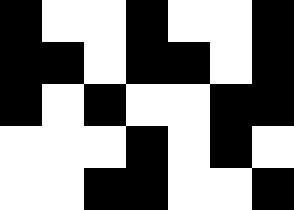[["black", "white", "white", "black", "white", "white", "black"], ["black", "black", "white", "black", "black", "white", "black"], ["black", "white", "black", "white", "white", "black", "black"], ["white", "white", "white", "black", "white", "black", "white"], ["white", "white", "black", "black", "white", "white", "black"]]